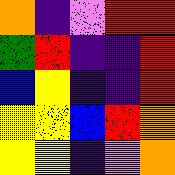[["orange", "indigo", "violet", "red", "red"], ["green", "red", "indigo", "indigo", "red"], ["blue", "yellow", "indigo", "indigo", "red"], ["yellow", "yellow", "blue", "red", "orange"], ["yellow", "yellow", "indigo", "violet", "orange"]]